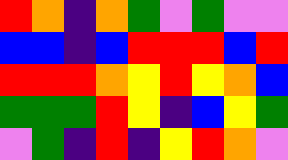[["red", "orange", "indigo", "orange", "green", "violet", "green", "violet", "violet"], ["blue", "blue", "indigo", "blue", "red", "red", "red", "blue", "red"], ["red", "red", "red", "orange", "yellow", "red", "yellow", "orange", "blue"], ["green", "green", "green", "red", "yellow", "indigo", "blue", "yellow", "green"], ["violet", "green", "indigo", "red", "indigo", "yellow", "red", "orange", "violet"]]